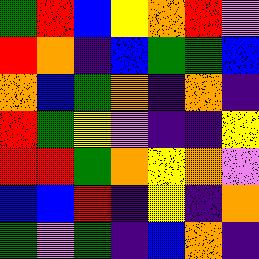[["green", "red", "blue", "yellow", "orange", "red", "violet"], ["red", "orange", "indigo", "blue", "green", "green", "blue"], ["orange", "blue", "green", "orange", "indigo", "orange", "indigo"], ["red", "green", "yellow", "violet", "indigo", "indigo", "yellow"], ["red", "red", "green", "orange", "yellow", "orange", "violet"], ["blue", "blue", "red", "indigo", "yellow", "indigo", "orange"], ["green", "violet", "green", "indigo", "blue", "orange", "indigo"]]